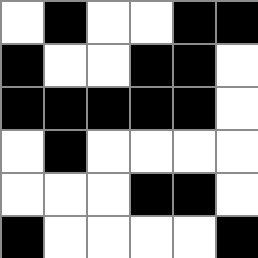[["white", "black", "white", "white", "black", "black"], ["black", "white", "white", "black", "black", "white"], ["black", "black", "black", "black", "black", "white"], ["white", "black", "white", "white", "white", "white"], ["white", "white", "white", "black", "black", "white"], ["black", "white", "white", "white", "white", "black"]]